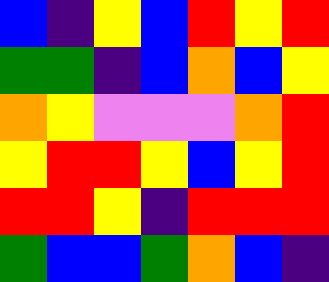[["blue", "indigo", "yellow", "blue", "red", "yellow", "red"], ["green", "green", "indigo", "blue", "orange", "blue", "yellow"], ["orange", "yellow", "violet", "violet", "violet", "orange", "red"], ["yellow", "red", "red", "yellow", "blue", "yellow", "red"], ["red", "red", "yellow", "indigo", "red", "red", "red"], ["green", "blue", "blue", "green", "orange", "blue", "indigo"]]